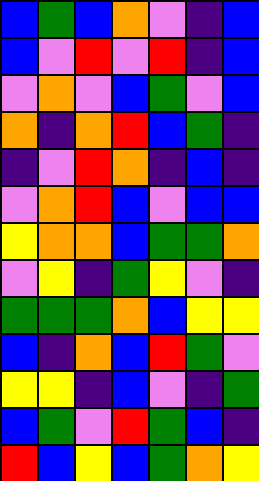[["blue", "green", "blue", "orange", "violet", "indigo", "blue"], ["blue", "violet", "red", "violet", "red", "indigo", "blue"], ["violet", "orange", "violet", "blue", "green", "violet", "blue"], ["orange", "indigo", "orange", "red", "blue", "green", "indigo"], ["indigo", "violet", "red", "orange", "indigo", "blue", "indigo"], ["violet", "orange", "red", "blue", "violet", "blue", "blue"], ["yellow", "orange", "orange", "blue", "green", "green", "orange"], ["violet", "yellow", "indigo", "green", "yellow", "violet", "indigo"], ["green", "green", "green", "orange", "blue", "yellow", "yellow"], ["blue", "indigo", "orange", "blue", "red", "green", "violet"], ["yellow", "yellow", "indigo", "blue", "violet", "indigo", "green"], ["blue", "green", "violet", "red", "green", "blue", "indigo"], ["red", "blue", "yellow", "blue", "green", "orange", "yellow"]]